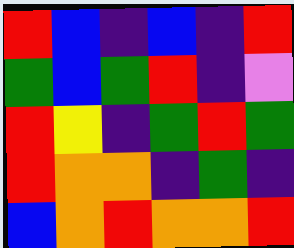[["red", "blue", "indigo", "blue", "indigo", "red"], ["green", "blue", "green", "red", "indigo", "violet"], ["red", "yellow", "indigo", "green", "red", "green"], ["red", "orange", "orange", "indigo", "green", "indigo"], ["blue", "orange", "red", "orange", "orange", "red"]]